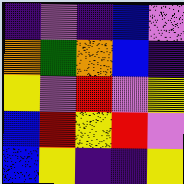[["indigo", "violet", "indigo", "blue", "violet"], ["orange", "green", "orange", "blue", "indigo"], ["yellow", "violet", "red", "violet", "yellow"], ["blue", "red", "yellow", "red", "violet"], ["blue", "yellow", "indigo", "indigo", "yellow"]]